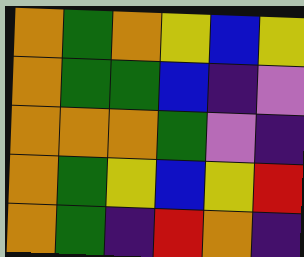[["orange", "green", "orange", "yellow", "blue", "yellow"], ["orange", "green", "green", "blue", "indigo", "violet"], ["orange", "orange", "orange", "green", "violet", "indigo"], ["orange", "green", "yellow", "blue", "yellow", "red"], ["orange", "green", "indigo", "red", "orange", "indigo"]]